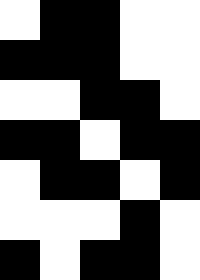[["white", "black", "black", "white", "white"], ["black", "black", "black", "white", "white"], ["white", "white", "black", "black", "white"], ["black", "black", "white", "black", "black"], ["white", "black", "black", "white", "black"], ["white", "white", "white", "black", "white"], ["black", "white", "black", "black", "white"]]